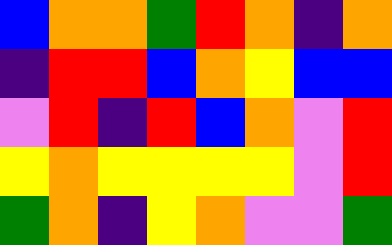[["blue", "orange", "orange", "green", "red", "orange", "indigo", "orange"], ["indigo", "red", "red", "blue", "orange", "yellow", "blue", "blue"], ["violet", "red", "indigo", "red", "blue", "orange", "violet", "red"], ["yellow", "orange", "yellow", "yellow", "yellow", "yellow", "violet", "red"], ["green", "orange", "indigo", "yellow", "orange", "violet", "violet", "green"]]